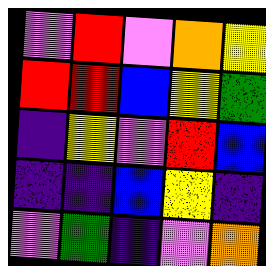[["violet", "red", "violet", "orange", "yellow"], ["red", "red", "blue", "yellow", "green"], ["indigo", "yellow", "violet", "red", "blue"], ["indigo", "indigo", "blue", "yellow", "indigo"], ["violet", "green", "indigo", "violet", "orange"]]